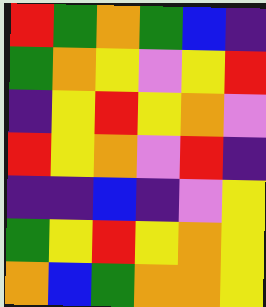[["red", "green", "orange", "green", "blue", "indigo"], ["green", "orange", "yellow", "violet", "yellow", "red"], ["indigo", "yellow", "red", "yellow", "orange", "violet"], ["red", "yellow", "orange", "violet", "red", "indigo"], ["indigo", "indigo", "blue", "indigo", "violet", "yellow"], ["green", "yellow", "red", "yellow", "orange", "yellow"], ["orange", "blue", "green", "orange", "orange", "yellow"]]